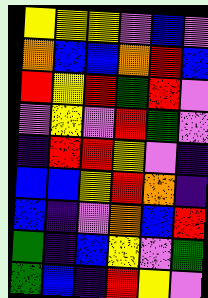[["yellow", "yellow", "yellow", "violet", "blue", "violet"], ["orange", "blue", "blue", "orange", "red", "blue"], ["red", "yellow", "red", "green", "red", "violet"], ["violet", "yellow", "violet", "red", "green", "violet"], ["indigo", "red", "red", "yellow", "violet", "indigo"], ["blue", "blue", "yellow", "red", "orange", "indigo"], ["blue", "indigo", "violet", "orange", "blue", "red"], ["green", "indigo", "blue", "yellow", "violet", "green"], ["green", "blue", "indigo", "red", "yellow", "violet"]]